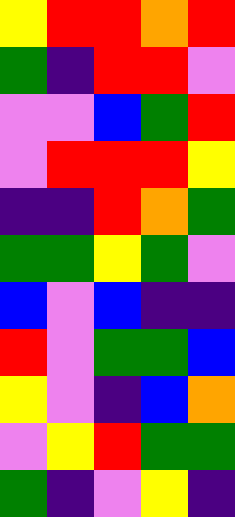[["yellow", "red", "red", "orange", "red"], ["green", "indigo", "red", "red", "violet"], ["violet", "violet", "blue", "green", "red"], ["violet", "red", "red", "red", "yellow"], ["indigo", "indigo", "red", "orange", "green"], ["green", "green", "yellow", "green", "violet"], ["blue", "violet", "blue", "indigo", "indigo"], ["red", "violet", "green", "green", "blue"], ["yellow", "violet", "indigo", "blue", "orange"], ["violet", "yellow", "red", "green", "green"], ["green", "indigo", "violet", "yellow", "indigo"]]